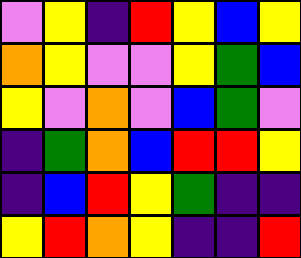[["violet", "yellow", "indigo", "red", "yellow", "blue", "yellow"], ["orange", "yellow", "violet", "violet", "yellow", "green", "blue"], ["yellow", "violet", "orange", "violet", "blue", "green", "violet"], ["indigo", "green", "orange", "blue", "red", "red", "yellow"], ["indigo", "blue", "red", "yellow", "green", "indigo", "indigo"], ["yellow", "red", "orange", "yellow", "indigo", "indigo", "red"]]